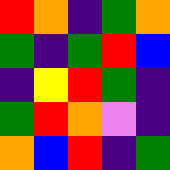[["red", "orange", "indigo", "green", "orange"], ["green", "indigo", "green", "red", "blue"], ["indigo", "yellow", "red", "green", "indigo"], ["green", "red", "orange", "violet", "indigo"], ["orange", "blue", "red", "indigo", "green"]]